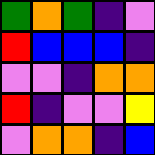[["green", "orange", "green", "indigo", "violet"], ["red", "blue", "blue", "blue", "indigo"], ["violet", "violet", "indigo", "orange", "orange"], ["red", "indigo", "violet", "violet", "yellow"], ["violet", "orange", "orange", "indigo", "blue"]]